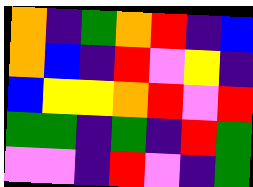[["orange", "indigo", "green", "orange", "red", "indigo", "blue"], ["orange", "blue", "indigo", "red", "violet", "yellow", "indigo"], ["blue", "yellow", "yellow", "orange", "red", "violet", "red"], ["green", "green", "indigo", "green", "indigo", "red", "green"], ["violet", "violet", "indigo", "red", "violet", "indigo", "green"]]